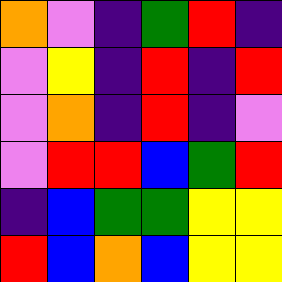[["orange", "violet", "indigo", "green", "red", "indigo"], ["violet", "yellow", "indigo", "red", "indigo", "red"], ["violet", "orange", "indigo", "red", "indigo", "violet"], ["violet", "red", "red", "blue", "green", "red"], ["indigo", "blue", "green", "green", "yellow", "yellow"], ["red", "blue", "orange", "blue", "yellow", "yellow"]]